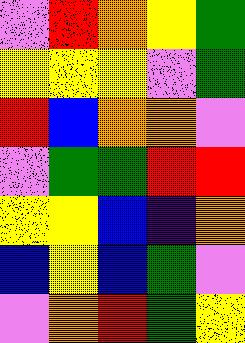[["violet", "red", "orange", "yellow", "green"], ["yellow", "yellow", "yellow", "violet", "green"], ["red", "blue", "orange", "orange", "violet"], ["violet", "green", "green", "red", "red"], ["yellow", "yellow", "blue", "indigo", "orange"], ["blue", "yellow", "blue", "green", "violet"], ["violet", "orange", "red", "green", "yellow"]]